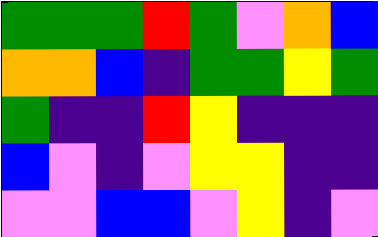[["green", "green", "green", "red", "green", "violet", "orange", "blue"], ["orange", "orange", "blue", "indigo", "green", "green", "yellow", "green"], ["green", "indigo", "indigo", "red", "yellow", "indigo", "indigo", "indigo"], ["blue", "violet", "indigo", "violet", "yellow", "yellow", "indigo", "indigo"], ["violet", "violet", "blue", "blue", "violet", "yellow", "indigo", "violet"]]